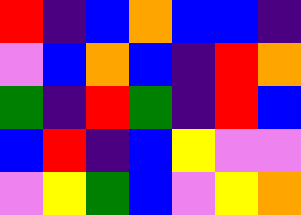[["red", "indigo", "blue", "orange", "blue", "blue", "indigo"], ["violet", "blue", "orange", "blue", "indigo", "red", "orange"], ["green", "indigo", "red", "green", "indigo", "red", "blue"], ["blue", "red", "indigo", "blue", "yellow", "violet", "violet"], ["violet", "yellow", "green", "blue", "violet", "yellow", "orange"]]